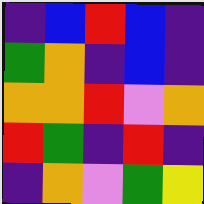[["indigo", "blue", "red", "blue", "indigo"], ["green", "orange", "indigo", "blue", "indigo"], ["orange", "orange", "red", "violet", "orange"], ["red", "green", "indigo", "red", "indigo"], ["indigo", "orange", "violet", "green", "yellow"]]